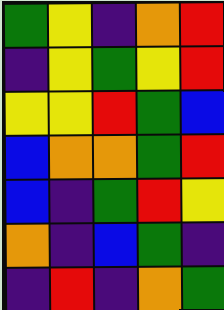[["green", "yellow", "indigo", "orange", "red"], ["indigo", "yellow", "green", "yellow", "red"], ["yellow", "yellow", "red", "green", "blue"], ["blue", "orange", "orange", "green", "red"], ["blue", "indigo", "green", "red", "yellow"], ["orange", "indigo", "blue", "green", "indigo"], ["indigo", "red", "indigo", "orange", "green"]]